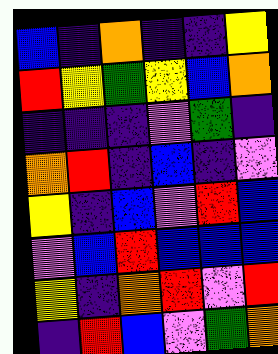[["blue", "indigo", "orange", "indigo", "indigo", "yellow"], ["red", "yellow", "green", "yellow", "blue", "orange"], ["indigo", "indigo", "indigo", "violet", "green", "indigo"], ["orange", "red", "indigo", "blue", "indigo", "violet"], ["yellow", "indigo", "blue", "violet", "red", "blue"], ["violet", "blue", "red", "blue", "blue", "blue"], ["yellow", "indigo", "orange", "red", "violet", "red"], ["indigo", "red", "blue", "violet", "green", "orange"]]